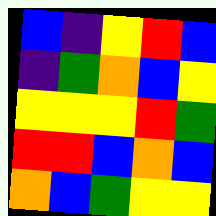[["blue", "indigo", "yellow", "red", "blue"], ["indigo", "green", "orange", "blue", "yellow"], ["yellow", "yellow", "yellow", "red", "green"], ["red", "red", "blue", "orange", "blue"], ["orange", "blue", "green", "yellow", "yellow"]]